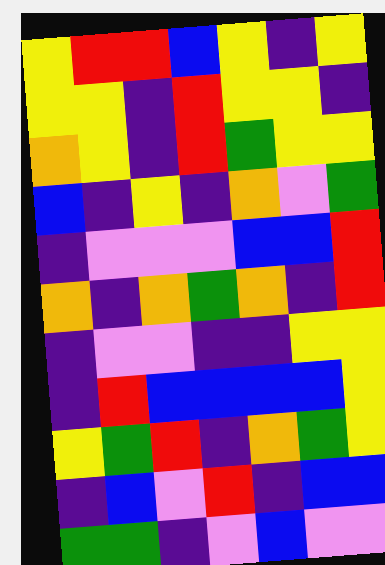[["yellow", "red", "red", "blue", "yellow", "indigo", "yellow"], ["yellow", "yellow", "indigo", "red", "yellow", "yellow", "indigo"], ["orange", "yellow", "indigo", "red", "green", "yellow", "yellow"], ["blue", "indigo", "yellow", "indigo", "orange", "violet", "green"], ["indigo", "violet", "violet", "violet", "blue", "blue", "red"], ["orange", "indigo", "orange", "green", "orange", "indigo", "red"], ["indigo", "violet", "violet", "indigo", "indigo", "yellow", "yellow"], ["indigo", "red", "blue", "blue", "blue", "blue", "yellow"], ["yellow", "green", "red", "indigo", "orange", "green", "yellow"], ["indigo", "blue", "violet", "red", "indigo", "blue", "blue"], ["green", "green", "indigo", "violet", "blue", "violet", "violet"]]